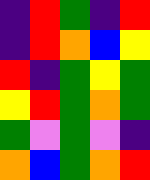[["indigo", "red", "green", "indigo", "red"], ["indigo", "red", "orange", "blue", "yellow"], ["red", "indigo", "green", "yellow", "green"], ["yellow", "red", "green", "orange", "green"], ["green", "violet", "green", "violet", "indigo"], ["orange", "blue", "green", "orange", "red"]]